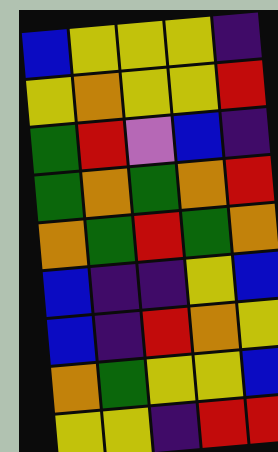[["blue", "yellow", "yellow", "yellow", "indigo"], ["yellow", "orange", "yellow", "yellow", "red"], ["green", "red", "violet", "blue", "indigo"], ["green", "orange", "green", "orange", "red"], ["orange", "green", "red", "green", "orange"], ["blue", "indigo", "indigo", "yellow", "blue"], ["blue", "indigo", "red", "orange", "yellow"], ["orange", "green", "yellow", "yellow", "blue"], ["yellow", "yellow", "indigo", "red", "red"]]